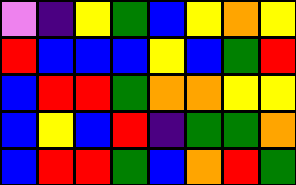[["violet", "indigo", "yellow", "green", "blue", "yellow", "orange", "yellow"], ["red", "blue", "blue", "blue", "yellow", "blue", "green", "red"], ["blue", "red", "red", "green", "orange", "orange", "yellow", "yellow"], ["blue", "yellow", "blue", "red", "indigo", "green", "green", "orange"], ["blue", "red", "red", "green", "blue", "orange", "red", "green"]]